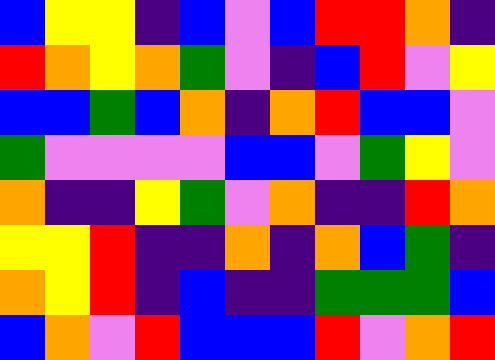[["blue", "yellow", "yellow", "indigo", "blue", "violet", "blue", "red", "red", "orange", "indigo"], ["red", "orange", "yellow", "orange", "green", "violet", "indigo", "blue", "red", "violet", "yellow"], ["blue", "blue", "green", "blue", "orange", "indigo", "orange", "red", "blue", "blue", "violet"], ["green", "violet", "violet", "violet", "violet", "blue", "blue", "violet", "green", "yellow", "violet"], ["orange", "indigo", "indigo", "yellow", "green", "violet", "orange", "indigo", "indigo", "red", "orange"], ["yellow", "yellow", "red", "indigo", "indigo", "orange", "indigo", "orange", "blue", "green", "indigo"], ["orange", "yellow", "red", "indigo", "blue", "indigo", "indigo", "green", "green", "green", "blue"], ["blue", "orange", "violet", "red", "blue", "blue", "blue", "red", "violet", "orange", "red"]]